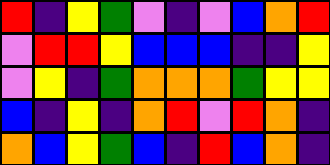[["red", "indigo", "yellow", "green", "violet", "indigo", "violet", "blue", "orange", "red"], ["violet", "red", "red", "yellow", "blue", "blue", "blue", "indigo", "indigo", "yellow"], ["violet", "yellow", "indigo", "green", "orange", "orange", "orange", "green", "yellow", "yellow"], ["blue", "indigo", "yellow", "indigo", "orange", "red", "violet", "red", "orange", "indigo"], ["orange", "blue", "yellow", "green", "blue", "indigo", "red", "blue", "orange", "indigo"]]